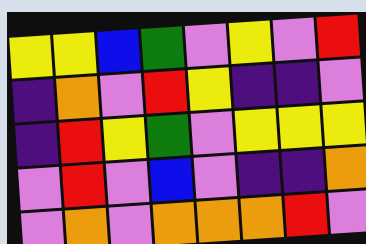[["yellow", "yellow", "blue", "green", "violet", "yellow", "violet", "red"], ["indigo", "orange", "violet", "red", "yellow", "indigo", "indigo", "violet"], ["indigo", "red", "yellow", "green", "violet", "yellow", "yellow", "yellow"], ["violet", "red", "violet", "blue", "violet", "indigo", "indigo", "orange"], ["violet", "orange", "violet", "orange", "orange", "orange", "red", "violet"]]